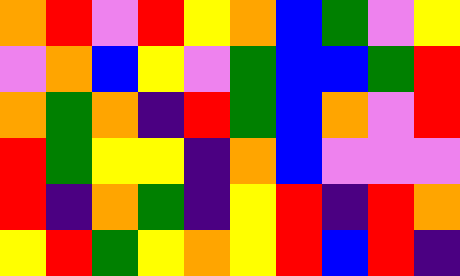[["orange", "red", "violet", "red", "yellow", "orange", "blue", "green", "violet", "yellow"], ["violet", "orange", "blue", "yellow", "violet", "green", "blue", "blue", "green", "red"], ["orange", "green", "orange", "indigo", "red", "green", "blue", "orange", "violet", "red"], ["red", "green", "yellow", "yellow", "indigo", "orange", "blue", "violet", "violet", "violet"], ["red", "indigo", "orange", "green", "indigo", "yellow", "red", "indigo", "red", "orange"], ["yellow", "red", "green", "yellow", "orange", "yellow", "red", "blue", "red", "indigo"]]